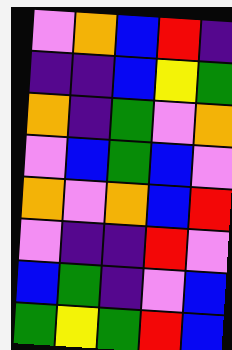[["violet", "orange", "blue", "red", "indigo"], ["indigo", "indigo", "blue", "yellow", "green"], ["orange", "indigo", "green", "violet", "orange"], ["violet", "blue", "green", "blue", "violet"], ["orange", "violet", "orange", "blue", "red"], ["violet", "indigo", "indigo", "red", "violet"], ["blue", "green", "indigo", "violet", "blue"], ["green", "yellow", "green", "red", "blue"]]